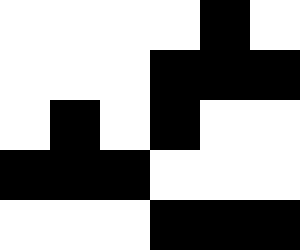[["white", "white", "white", "white", "black", "white"], ["white", "white", "white", "black", "black", "black"], ["white", "black", "white", "black", "white", "white"], ["black", "black", "black", "white", "white", "white"], ["white", "white", "white", "black", "black", "black"]]